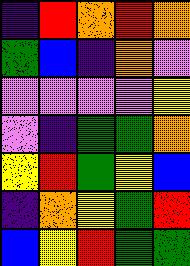[["indigo", "red", "orange", "red", "orange"], ["green", "blue", "indigo", "orange", "violet"], ["violet", "violet", "violet", "violet", "yellow"], ["violet", "indigo", "green", "green", "orange"], ["yellow", "red", "green", "yellow", "blue"], ["indigo", "orange", "yellow", "green", "red"], ["blue", "yellow", "red", "green", "green"]]